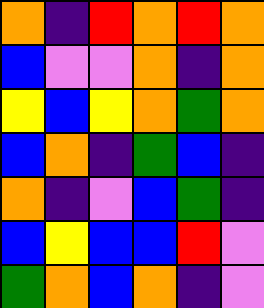[["orange", "indigo", "red", "orange", "red", "orange"], ["blue", "violet", "violet", "orange", "indigo", "orange"], ["yellow", "blue", "yellow", "orange", "green", "orange"], ["blue", "orange", "indigo", "green", "blue", "indigo"], ["orange", "indigo", "violet", "blue", "green", "indigo"], ["blue", "yellow", "blue", "blue", "red", "violet"], ["green", "orange", "blue", "orange", "indigo", "violet"]]